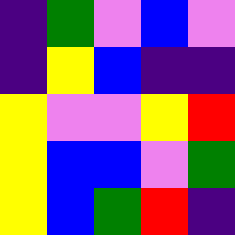[["indigo", "green", "violet", "blue", "violet"], ["indigo", "yellow", "blue", "indigo", "indigo"], ["yellow", "violet", "violet", "yellow", "red"], ["yellow", "blue", "blue", "violet", "green"], ["yellow", "blue", "green", "red", "indigo"]]